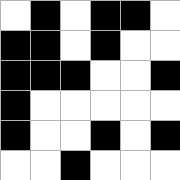[["white", "black", "white", "black", "black", "white"], ["black", "black", "white", "black", "white", "white"], ["black", "black", "black", "white", "white", "black"], ["black", "white", "white", "white", "white", "white"], ["black", "white", "white", "black", "white", "black"], ["white", "white", "black", "white", "white", "white"]]